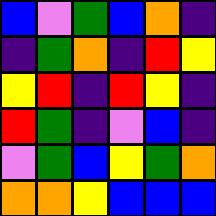[["blue", "violet", "green", "blue", "orange", "indigo"], ["indigo", "green", "orange", "indigo", "red", "yellow"], ["yellow", "red", "indigo", "red", "yellow", "indigo"], ["red", "green", "indigo", "violet", "blue", "indigo"], ["violet", "green", "blue", "yellow", "green", "orange"], ["orange", "orange", "yellow", "blue", "blue", "blue"]]